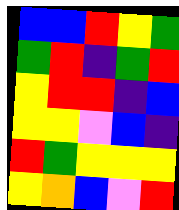[["blue", "blue", "red", "yellow", "green"], ["green", "red", "indigo", "green", "red"], ["yellow", "red", "red", "indigo", "blue"], ["yellow", "yellow", "violet", "blue", "indigo"], ["red", "green", "yellow", "yellow", "yellow"], ["yellow", "orange", "blue", "violet", "red"]]